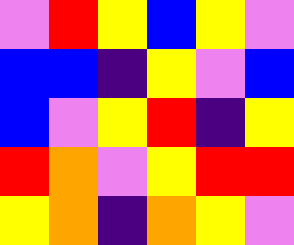[["violet", "red", "yellow", "blue", "yellow", "violet"], ["blue", "blue", "indigo", "yellow", "violet", "blue"], ["blue", "violet", "yellow", "red", "indigo", "yellow"], ["red", "orange", "violet", "yellow", "red", "red"], ["yellow", "orange", "indigo", "orange", "yellow", "violet"]]